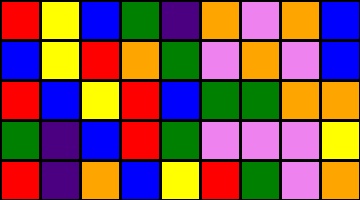[["red", "yellow", "blue", "green", "indigo", "orange", "violet", "orange", "blue"], ["blue", "yellow", "red", "orange", "green", "violet", "orange", "violet", "blue"], ["red", "blue", "yellow", "red", "blue", "green", "green", "orange", "orange"], ["green", "indigo", "blue", "red", "green", "violet", "violet", "violet", "yellow"], ["red", "indigo", "orange", "blue", "yellow", "red", "green", "violet", "orange"]]